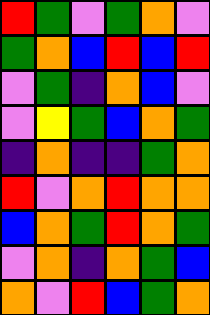[["red", "green", "violet", "green", "orange", "violet"], ["green", "orange", "blue", "red", "blue", "red"], ["violet", "green", "indigo", "orange", "blue", "violet"], ["violet", "yellow", "green", "blue", "orange", "green"], ["indigo", "orange", "indigo", "indigo", "green", "orange"], ["red", "violet", "orange", "red", "orange", "orange"], ["blue", "orange", "green", "red", "orange", "green"], ["violet", "orange", "indigo", "orange", "green", "blue"], ["orange", "violet", "red", "blue", "green", "orange"]]